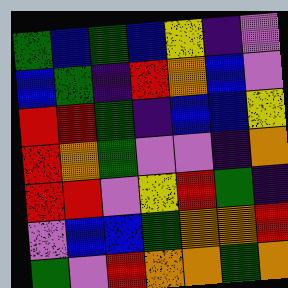[["green", "blue", "green", "blue", "yellow", "indigo", "violet"], ["blue", "green", "indigo", "red", "orange", "blue", "violet"], ["red", "red", "green", "indigo", "blue", "blue", "yellow"], ["red", "orange", "green", "violet", "violet", "indigo", "orange"], ["red", "red", "violet", "yellow", "red", "green", "indigo"], ["violet", "blue", "blue", "green", "orange", "orange", "red"], ["green", "violet", "red", "orange", "orange", "green", "orange"]]